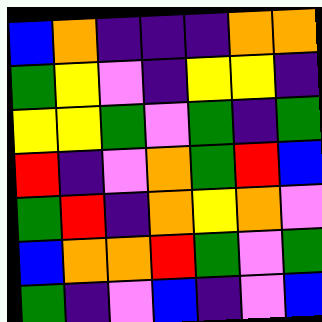[["blue", "orange", "indigo", "indigo", "indigo", "orange", "orange"], ["green", "yellow", "violet", "indigo", "yellow", "yellow", "indigo"], ["yellow", "yellow", "green", "violet", "green", "indigo", "green"], ["red", "indigo", "violet", "orange", "green", "red", "blue"], ["green", "red", "indigo", "orange", "yellow", "orange", "violet"], ["blue", "orange", "orange", "red", "green", "violet", "green"], ["green", "indigo", "violet", "blue", "indigo", "violet", "blue"]]